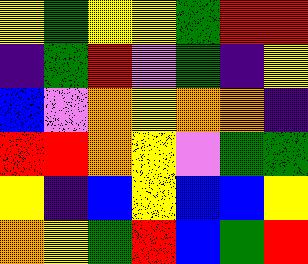[["yellow", "green", "yellow", "yellow", "green", "red", "red"], ["indigo", "green", "red", "violet", "green", "indigo", "yellow"], ["blue", "violet", "orange", "yellow", "orange", "orange", "indigo"], ["red", "red", "orange", "yellow", "violet", "green", "green"], ["yellow", "indigo", "blue", "yellow", "blue", "blue", "yellow"], ["orange", "yellow", "green", "red", "blue", "green", "red"]]